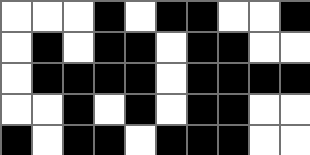[["white", "white", "white", "black", "white", "black", "black", "white", "white", "black"], ["white", "black", "white", "black", "black", "white", "black", "black", "white", "white"], ["white", "black", "black", "black", "black", "white", "black", "black", "black", "black"], ["white", "white", "black", "white", "black", "white", "black", "black", "white", "white"], ["black", "white", "black", "black", "white", "black", "black", "black", "white", "white"]]